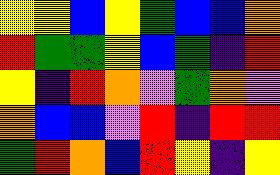[["yellow", "yellow", "blue", "yellow", "green", "blue", "blue", "orange"], ["red", "green", "green", "yellow", "blue", "green", "indigo", "red"], ["yellow", "indigo", "red", "orange", "violet", "green", "orange", "violet"], ["orange", "blue", "blue", "violet", "red", "indigo", "red", "red"], ["green", "red", "orange", "blue", "red", "yellow", "indigo", "yellow"]]